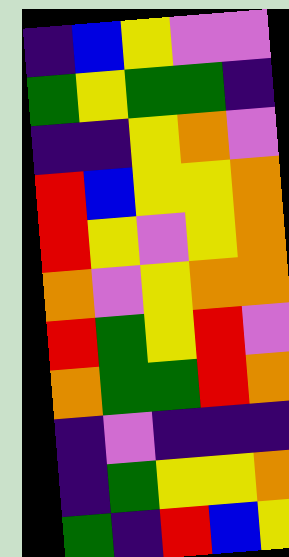[["indigo", "blue", "yellow", "violet", "violet"], ["green", "yellow", "green", "green", "indigo"], ["indigo", "indigo", "yellow", "orange", "violet"], ["red", "blue", "yellow", "yellow", "orange"], ["red", "yellow", "violet", "yellow", "orange"], ["orange", "violet", "yellow", "orange", "orange"], ["red", "green", "yellow", "red", "violet"], ["orange", "green", "green", "red", "orange"], ["indigo", "violet", "indigo", "indigo", "indigo"], ["indigo", "green", "yellow", "yellow", "orange"], ["green", "indigo", "red", "blue", "yellow"]]